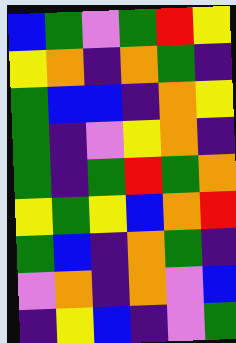[["blue", "green", "violet", "green", "red", "yellow"], ["yellow", "orange", "indigo", "orange", "green", "indigo"], ["green", "blue", "blue", "indigo", "orange", "yellow"], ["green", "indigo", "violet", "yellow", "orange", "indigo"], ["green", "indigo", "green", "red", "green", "orange"], ["yellow", "green", "yellow", "blue", "orange", "red"], ["green", "blue", "indigo", "orange", "green", "indigo"], ["violet", "orange", "indigo", "orange", "violet", "blue"], ["indigo", "yellow", "blue", "indigo", "violet", "green"]]